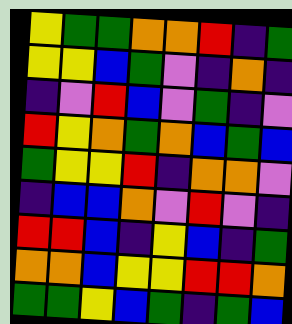[["yellow", "green", "green", "orange", "orange", "red", "indigo", "green"], ["yellow", "yellow", "blue", "green", "violet", "indigo", "orange", "indigo"], ["indigo", "violet", "red", "blue", "violet", "green", "indigo", "violet"], ["red", "yellow", "orange", "green", "orange", "blue", "green", "blue"], ["green", "yellow", "yellow", "red", "indigo", "orange", "orange", "violet"], ["indigo", "blue", "blue", "orange", "violet", "red", "violet", "indigo"], ["red", "red", "blue", "indigo", "yellow", "blue", "indigo", "green"], ["orange", "orange", "blue", "yellow", "yellow", "red", "red", "orange"], ["green", "green", "yellow", "blue", "green", "indigo", "green", "blue"]]